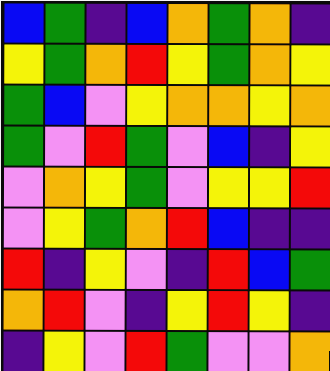[["blue", "green", "indigo", "blue", "orange", "green", "orange", "indigo"], ["yellow", "green", "orange", "red", "yellow", "green", "orange", "yellow"], ["green", "blue", "violet", "yellow", "orange", "orange", "yellow", "orange"], ["green", "violet", "red", "green", "violet", "blue", "indigo", "yellow"], ["violet", "orange", "yellow", "green", "violet", "yellow", "yellow", "red"], ["violet", "yellow", "green", "orange", "red", "blue", "indigo", "indigo"], ["red", "indigo", "yellow", "violet", "indigo", "red", "blue", "green"], ["orange", "red", "violet", "indigo", "yellow", "red", "yellow", "indigo"], ["indigo", "yellow", "violet", "red", "green", "violet", "violet", "orange"]]